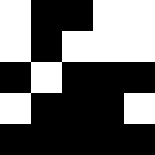[["white", "black", "black", "white", "white"], ["white", "black", "white", "white", "white"], ["black", "white", "black", "black", "black"], ["white", "black", "black", "black", "white"], ["black", "black", "black", "black", "black"]]